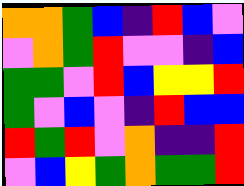[["orange", "orange", "green", "blue", "indigo", "red", "blue", "violet"], ["violet", "orange", "green", "red", "violet", "violet", "indigo", "blue"], ["green", "green", "violet", "red", "blue", "yellow", "yellow", "red"], ["green", "violet", "blue", "violet", "indigo", "red", "blue", "blue"], ["red", "green", "red", "violet", "orange", "indigo", "indigo", "red"], ["violet", "blue", "yellow", "green", "orange", "green", "green", "red"]]